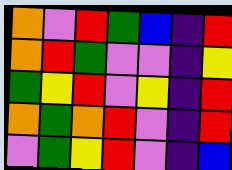[["orange", "violet", "red", "green", "blue", "indigo", "red"], ["orange", "red", "green", "violet", "violet", "indigo", "yellow"], ["green", "yellow", "red", "violet", "yellow", "indigo", "red"], ["orange", "green", "orange", "red", "violet", "indigo", "red"], ["violet", "green", "yellow", "red", "violet", "indigo", "blue"]]